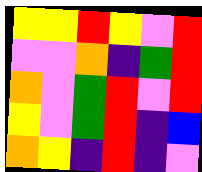[["yellow", "yellow", "red", "yellow", "violet", "red"], ["violet", "violet", "orange", "indigo", "green", "red"], ["orange", "violet", "green", "red", "violet", "red"], ["yellow", "violet", "green", "red", "indigo", "blue"], ["orange", "yellow", "indigo", "red", "indigo", "violet"]]